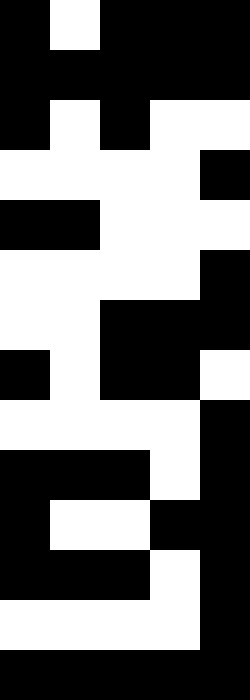[["black", "white", "black", "black", "black"], ["black", "black", "black", "black", "black"], ["black", "white", "black", "white", "white"], ["white", "white", "white", "white", "black"], ["black", "black", "white", "white", "white"], ["white", "white", "white", "white", "black"], ["white", "white", "black", "black", "black"], ["black", "white", "black", "black", "white"], ["white", "white", "white", "white", "black"], ["black", "black", "black", "white", "black"], ["black", "white", "white", "black", "black"], ["black", "black", "black", "white", "black"], ["white", "white", "white", "white", "black"], ["black", "black", "black", "black", "black"]]